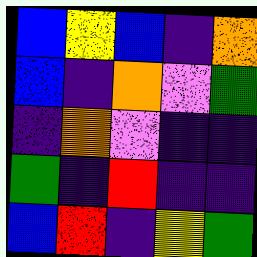[["blue", "yellow", "blue", "indigo", "orange"], ["blue", "indigo", "orange", "violet", "green"], ["indigo", "orange", "violet", "indigo", "indigo"], ["green", "indigo", "red", "indigo", "indigo"], ["blue", "red", "indigo", "yellow", "green"]]